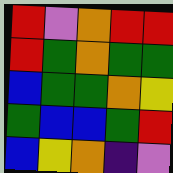[["red", "violet", "orange", "red", "red"], ["red", "green", "orange", "green", "green"], ["blue", "green", "green", "orange", "yellow"], ["green", "blue", "blue", "green", "red"], ["blue", "yellow", "orange", "indigo", "violet"]]